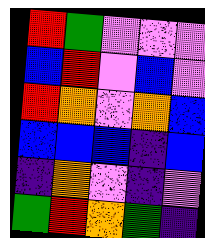[["red", "green", "violet", "violet", "violet"], ["blue", "red", "violet", "blue", "violet"], ["red", "orange", "violet", "orange", "blue"], ["blue", "blue", "blue", "indigo", "blue"], ["indigo", "orange", "violet", "indigo", "violet"], ["green", "red", "orange", "green", "indigo"]]